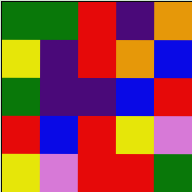[["green", "green", "red", "indigo", "orange"], ["yellow", "indigo", "red", "orange", "blue"], ["green", "indigo", "indigo", "blue", "red"], ["red", "blue", "red", "yellow", "violet"], ["yellow", "violet", "red", "red", "green"]]